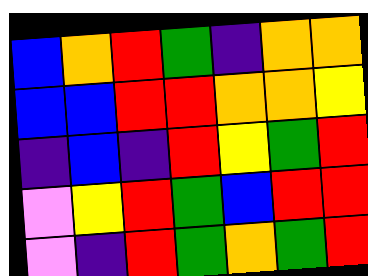[["blue", "orange", "red", "green", "indigo", "orange", "orange"], ["blue", "blue", "red", "red", "orange", "orange", "yellow"], ["indigo", "blue", "indigo", "red", "yellow", "green", "red"], ["violet", "yellow", "red", "green", "blue", "red", "red"], ["violet", "indigo", "red", "green", "orange", "green", "red"]]